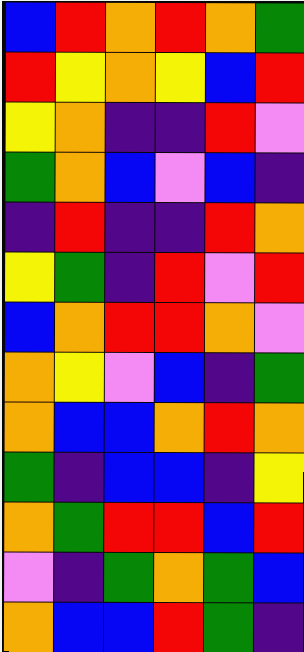[["blue", "red", "orange", "red", "orange", "green"], ["red", "yellow", "orange", "yellow", "blue", "red"], ["yellow", "orange", "indigo", "indigo", "red", "violet"], ["green", "orange", "blue", "violet", "blue", "indigo"], ["indigo", "red", "indigo", "indigo", "red", "orange"], ["yellow", "green", "indigo", "red", "violet", "red"], ["blue", "orange", "red", "red", "orange", "violet"], ["orange", "yellow", "violet", "blue", "indigo", "green"], ["orange", "blue", "blue", "orange", "red", "orange"], ["green", "indigo", "blue", "blue", "indigo", "yellow"], ["orange", "green", "red", "red", "blue", "red"], ["violet", "indigo", "green", "orange", "green", "blue"], ["orange", "blue", "blue", "red", "green", "indigo"]]